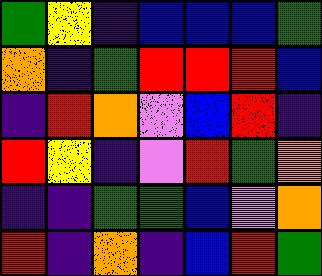[["green", "yellow", "indigo", "blue", "blue", "blue", "green"], ["orange", "indigo", "green", "red", "red", "red", "blue"], ["indigo", "red", "orange", "violet", "blue", "red", "indigo"], ["red", "yellow", "indigo", "violet", "red", "green", "orange"], ["indigo", "indigo", "green", "green", "blue", "violet", "orange"], ["red", "indigo", "orange", "indigo", "blue", "red", "green"]]